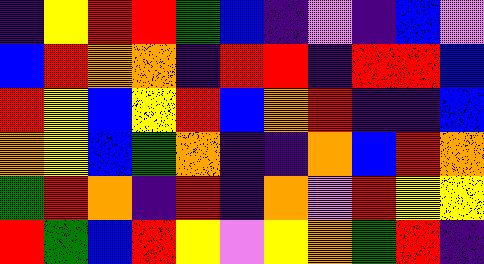[["indigo", "yellow", "red", "red", "green", "blue", "indigo", "violet", "indigo", "blue", "violet"], ["blue", "red", "orange", "orange", "indigo", "red", "red", "indigo", "red", "red", "blue"], ["red", "yellow", "blue", "yellow", "red", "blue", "orange", "red", "indigo", "indigo", "blue"], ["orange", "yellow", "blue", "green", "orange", "indigo", "indigo", "orange", "blue", "red", "orange"], ["green", "red", "orange", "indigo", "red", "indigo", "orange", "violet", "red", "yellow", "yellow"], ["red", "green", "blue", "red", "yellow", "violet", "yellow", "orange", "green", "red", "indigo"]]